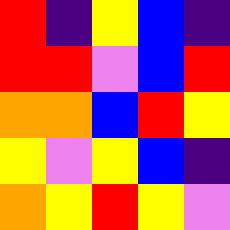[["red", "indigo", "yellow", "blue", "indigo"], ["red", "red", "violet", "blue", "red"], ["orange", "orange", "blue", "red", "yellow"], ["yellow", "violet", "yellow", "blue", "indigo"], ["orange", "yellow", "red", "yellow", "violet"]]